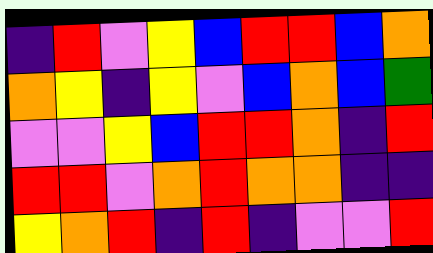[["indigo", "red", "violet", "yellow", "blue", "red", "red", "blue", "orange"], ["orange", "yellow", "indigo", "yellow", "violet", "blue", "orange", "blue", "green"], ["violet", "violet", "yellow", "blue", "red", "red", "orange", "indigo", "red"], ["red", "red", "violet", "orange", "red", "orange", "orange", "indigo", "indigo"], ["yellow", "orange", "red", "indigo", "red", "indigo", "violet", "violet", "red"]]